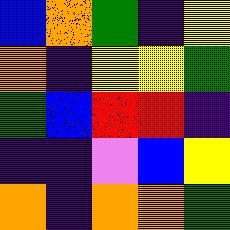[["blue", "orange", "green", "indigo", "yellow"], ["orange", "indigo", "yellow", "yellow", "green"], ["green", "blue", "red", "red", "indigo"], ["indigo", "indigo", "violet", "blue", "yellow"], ["orange", "indigo", "orange", "orange", "green"]]